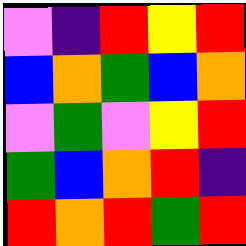[["violet", "indigo", "red", "yellow", "red"], ["blue", "orange", "green", "blue", "orange"], ["violet", "green", "violet", "yellow", "red"], ["green", "blue", "orange", "red", "indigo"], ["red", "orange", "red", "green", "red"]]